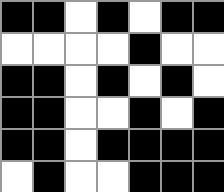[["black", "black", "white", "black", "white", "black", "black"], ["white", "white", "white", "white", "black", "white", "white"], ["black", "black", "white", "black", "white", "black", "white"], ["black", "black", "white", "white", "black", "white", "black"], ["black", "black", "white", "black", "black", "black", "black"], ["white", "black", "white", "white", "black", "black", "black"]]